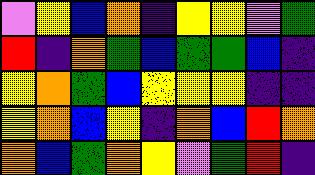[["violet", "yellow", "blue", "orange", "indigo", "yellow", "yellow", "violet", "green"], ["red", "indigo", "orange", "green", "blue", "green", "green", "blue", "indigo"], ["yellow", "orange", "green", "blue", "yellow", "yellow", "yellow", "indigo", "indigo"], ["yellow", "orange", "blue", "yellow", "indigo", "orange", "blue", "red", "orange"], ["orange", "blue", "green", "orange", "yellow", "violet", "green", "red", "indigo"]]